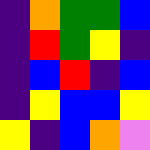[["indigo", "orange", "green", "green", "blue"], ["indigo", "red", "green", "yellow", "indigo"], ["indigo", "blue", "red", "indigo", "blue"], ["indigo", "yellow", "blue", "blue", "yellow"], ["yellow", "indigo", "blue", "orange", "violet"]]